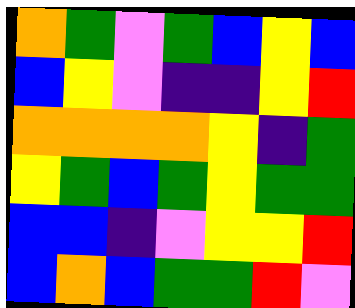[["orange", "green", "violet", "green", "blue", "yellow", "blue"], ["blue", "yellow", "violet", "indigo", "indigo", "yellow", "red"], ["orange", "orange", "orange", "orange", "yellow", "indigo", "green"], ["yellow", "green", "blue", "green", "yellow", "green", "green"], ["blue", "blue", "indigo", "violet", "yellow", "yellow", "red"], ["blue", "orange", "blue", "green", "green", "red", "violet"]]